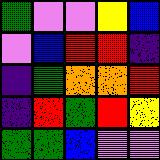[["green", "violet", "violet", "yellow", "blue"], ["violet", "blue", "red", "red", "indigo"], ["indigo", "green", "orange", "orange", "red"], ["indigo", "red", "green", "red", "yellow"], ["green", "green", "blue", "violet", "violet"]]